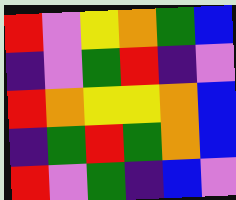[["red", "violet", "yellow", "orange", "green", "blue"], ["indigo", "violet", "green", "red", "indigo", "violet"], ["red", "orange", "yellow", "yellow", "orange", "blue"], ["indigo", "green", "red", "green", "orange", "blue"], ["red", "violet", "green", "indigo", "blue", "violet"]]